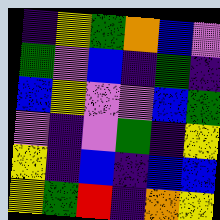[["indigo", "yellow", "green", "orange", "blue", "violet"], ["green", "violet", "blue", "indigo", "green", "indigo"], ["blue", "yellow", "violet", "violet", "blue", "green"], ["violet", "indigo", "violet", "green", "indigo", "yellow"], ["yellow", "indigo", "blue", "indigo", "blue", "blue"], ["yellow", "green", "red", "indigo", "orange", "yellow"]]